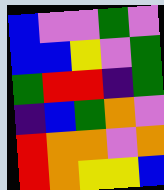[["blue", "violet", "violet", "green", "violet"], ["blue", "blue", "yellow", "violet", "green"], ["green", "red", "red", "indigo", "green"], ["indigo", "blue", "green", "orange", "violet"], ["red", "orange", "orange", "violet", "orange"], ["red", "orange", "yellow", "yellow", "blue"]]